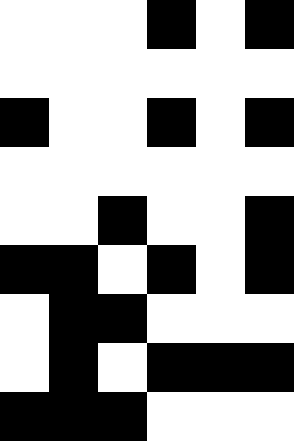[["white", "white", "white", "black", "white", "black"], ["white", "white", "white", "white", "white", "white"], ["black", "white", "white", "black", "white", "black"], ["white", "white", "white", "white", "white", "white"], ["white", "white", "black", "white", "white", "black"], ["black", "black", "white", "black", "white", "black"], ["white", "black", "black", "white", "white", "white"], ["white", "black", "white", "black", "black", "black"], ["black", "black", "black", "white", "white", "white"]]